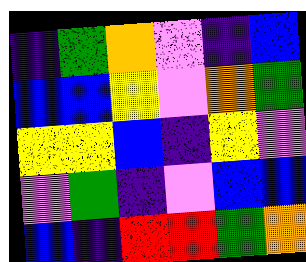[["indigo", "green", "orange", "violet", "indigo", "blue"], ["blue", "blue", "yellow", "violet", "orange", "green"], ["yellow", "yellow", "blue", "indigo", "yellow", "violet"], ["violet", "green", "indigo", "violet", "blue", "blue"], ["blue", "indigo", "red", "red", "green", "orange"]]